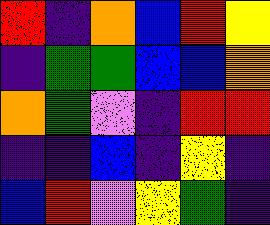[["red", "indigo", "orange", "blue", "red", "yellow"], ["indigo", "green", "green", "blue", "blue", "orange"], ["orange", "green", "violet", "indigo", "red", "red"], ["indigo", "indigo", "blue", "indigo", "yellow", "indigo"], ["blue", "red", "violet", "yellow", "green", "indigo"]]